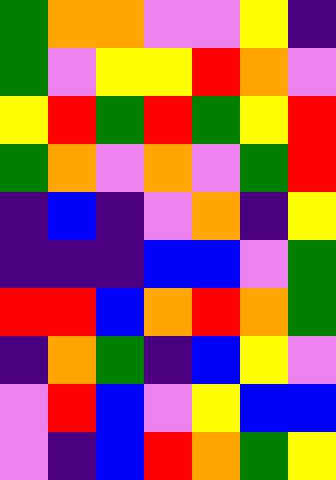[["green", "orange", "orange", "violet", "violet", "yellow", "indigo"], ["green", "violet", "yellow", "yellow", "red", "orange", "violet"], ["yellow", "red", "green", "red", "green", "yellow", "red"], ["green", "orange", "violet", "orange", "violet", "green", "red"], ["indigo", "blue", "indigo", "violet", "orange", "indigo", "yellow"], ["indigo", "indigo", "indigo", "blue", "blue", "violet", "green"], ["red", "red", "blue", "orange", "red", "orange", "green"], ["indigo", "orange", "green", "indigo", "blue", "yellow", "violet"], ["violet", "red", "blue", "violet", "yellow", "blue", "blue"], ["violet", "indigo", "blue", "red", "orange", "green", "yellow"]]